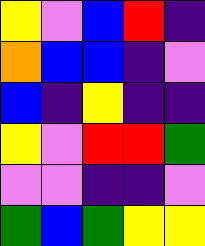[["yellow", "violet", "blue", "red", "indigo"], ["orange", "blue", "blue", "indigo", "violet"], ["blue", "indigo", "yellow", "indigo", "indigo"], ["yellow", "violet", "red", "red", "green"], ["violet", "violet", "indigo", "indigo", "violet"], ["green", "blue", "green", "yellow", "yellow"]]